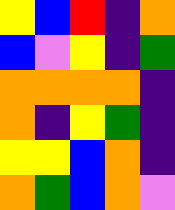[["yellow", "blue", "red", "indigo", "orange"], ["blue", "violet", "yellow", "indigo", "green"], ["orange", "orange", "orange", "orange", "indigo"], ["orange", "indigo", "yellow", "green", "indigo"], ["yellow", "yellow", "blue", "orange", "indigo"], ["orange", "green", "blue", "orange", "violet"]]